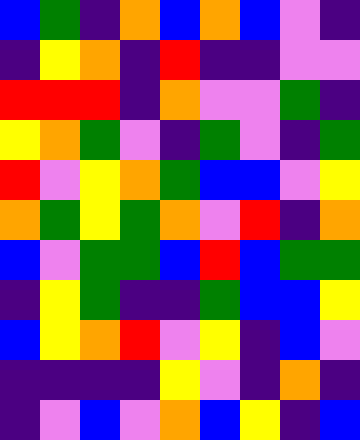[["blue", "green", "indigo", "orange", "blue", "orange", "blue", "violet", "indigo"], ["indigo", "yellow", "orange", "indigo", "red", "indigo", "indigo", "violet", "violet"], ["red", "red", "red", "indigo", "orange", "violet", "violet", "green", "indigo"], ["yellow", "orange", "green", "violet", "indigo", "green", "violet", "indigo", "green"], ["red", "violet", "yellow", "orange", "green", "blue", "blue", "violet", "yellow"], ["orange", "green", "yellow", "green", "orange", "violet", "red", "indigo", "orange"], ["blue", "violet", "green", "green", "blue", "red", "blue", "green", "green"], ["indigo", "yellow", "green", "indigo", "indigo", "green", "blue", "blue", "yellow"], ["blue", "yellow", "orange", "red", "violet", "yellow", "indigo", "blue", "violet"], ["indigo", "indigo", "indigo", "indigo", "yellow", "violet", "indigo", "orange", "indigo"], ["indigo", "violet", "blue", "violet", "orange", "blue", "yellow", "indigo", "blue"]]